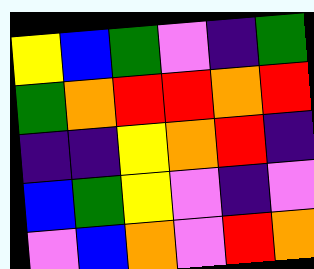[["yellow", "blue", "green", "violet", "indigo", "green"], ["green", "orange", "red", "red", "orange", "red"], ["indigo", "indigo", "yellow", "orange", "red", "indigo"], ["blue", "green", "yellow", "violet", "indigo", "violet"], ["violet", "blue", "orange", "violet", "red", "orange"]]